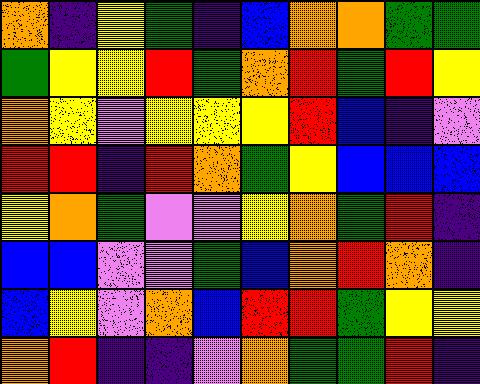[["orange", "indigo", "yellow", "green", "indigo", "blue", "orange", "orange", "green", "green"], ["green", "yellow", "yellow", "red", "green", "orange", "red", "green", "red", "yellow"], ["orange", "yellow", "violet", "yellow", "yellow", "yellow", "red", "blue", "indigo", "violet"], ["red", "red", "indigo", "red", "orange", "green", "yellow", "blue", "blue", "blue"], ["yellow", "orange", "green", "violet", "violet", "yellow", "orange", "green", "red", "indigo"], ["blue", "blue", "violet", "violet", "green", "blue", "orange", "red", "orange", "indigo"], ["blue", "yellow", "violet", "orange", "blue", "red", "red", "green", "yellow", "yellow"], ["orange", "red", "indigo", "indigo", "violet", "orange", "green", "green", "red", "indigo"]]